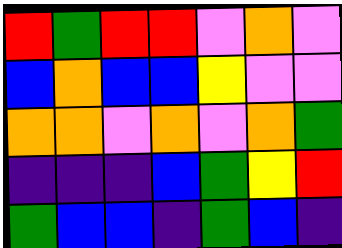[["red", "green", "red", "red", "violet", "orange", "violet"], ["blue", "orange", "blue", "blue", "yellow", "violet", "violet"], ["orange", "orange", "violet", "orange", "violet", "orange", "green"], ["indigo", "indigo", "indigo", "blue", "green", "yellow", "red"], ["green", "blue", "blue", "indigo", "green", "blue", "indigo"]]